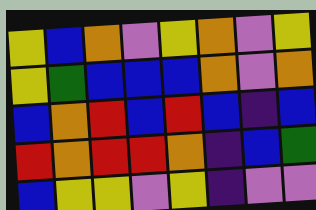[["yellow", "blue", "orange", "violet", "yellow", "orange", "violet", "yellow"], ["yellow", "green", "blue", "blue", "blue", "orange", "violet", "orange"], ["blue", "orange", "red", "blue", "red", "blue", "indigo", "blue"], ["red", "orange", "red", "red", "orange", "indigo", "blue", "green"], ["blue", "yellow", "yellow", "violet", "yellow", "indigo", "violet", "violet"]]